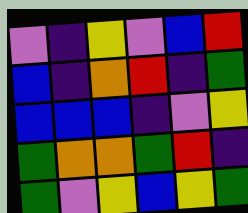[["violet", "indigo", "yellow", "violet", "blue", "red"], ["blue", "indigo", "orange", "red", "indigo", "green"], ["blue", "blue", "blue", "indigo", "violet", "yellow"], ["green", "orange", "orange", "green", "red", "indigo"], ["green", "violet", "yellow", "blue", "yellow", "green"]]